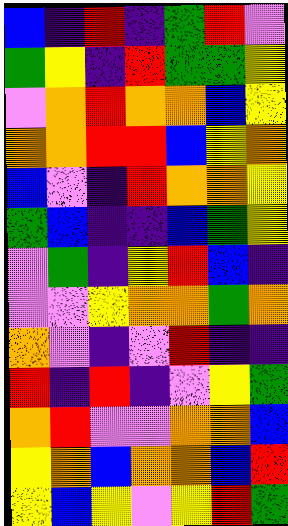[["blue", "indigo", "red", "indigo", "green", "red", "violet"], ["green", "yellow", "indigo", "red", "green", "green", "yellow"], ["violet", "orange", "red", "orange", "orange", "blue", "yellow"], ["orange", "orange", "red", "red", "blue", "yellow", "orange"], ["blue", "violet", "indigo", "red", "orange", "orange", "yellow"], ["green", "blue", "indigo", "indigo", "blue", "green", "yellow"], ["violet", "green", "indigo", "yellow", "red", "blue", "indigo"], ["violet", "violet", "yellow", "orange", "orange", "green", "orange"], ["orange", "violet", "indigo", "violet", "red", "indigo", "indigo"], ["red", "indigo", "red", "indigo", "violet", "yellow", "green"], ["orange", "red", "violet", "violet", "orange", "orange", "blue"], ["yellow", "orange", "blue", "orange", "orange", "blue", "red"], ["yellow", "blue", "yellow", "violet", "yellow", "red", "green"]]